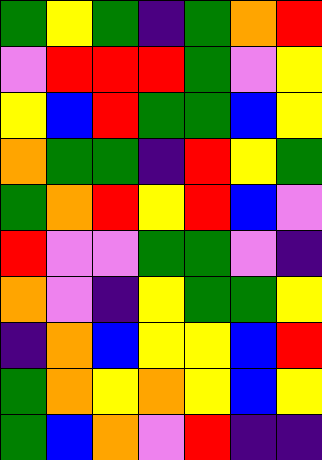[["green", "yellow", "green", "indigo", "green", "orange", "red"], ["violet", "red", "red", "red", "green", "violet", "yellow"], ["yellow", "blue", "red", "green", "green", "blue", "yellow"], ["orange", "green", "green", "indigo", "red", "yellow", "green"], ["green", "orange", "red", "yellow", "red", "blue", "violet"], ["red", "violet", "violet", "green", "green", "violet", "indigo"], ["orange", "violet", "indigo", "yellow", "green", "green", "yellow"], ["indigo", "orange", "blue", "yellow", "yellow", "blue", "red"], ["green", "orange", "yellow", "orange", "yellow", "blue", "yellow"], ["green", "blue", "orange", "violet", "red", "indigo", "indigo"]]